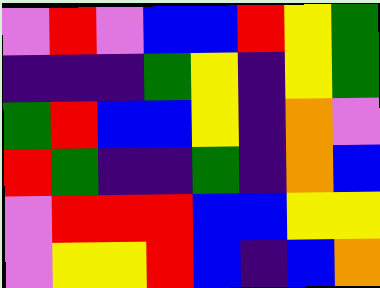[["violet", "red", "violet", "blue", "blue", "red", "yellow", "green"], ["indigo", "indigo", "indigo", "green", "yellow", "indigo", "yellow", "green"], ["green", "red", "blue", "blue", "yellow", "indigo", "orange", "violet"], ["red", "green", "indigo", "indigo", "green", "indigo", "orange", "blue"], ["violet", "red", "red", "red", "blue", "blue", "yellow", "yellow"], ["violet", "yellow", "yellow", "red", "blue", "indigo", "blue", "orange"]]